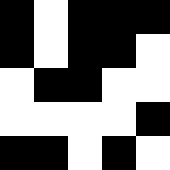[["black", "white", "black", "black", "black"], ["black", "white", "black", "black", "white"], ["white", "black", "black", "white", "white"], ["white", "white", "white", "white", "black"], ["black", "black", "white", "black", "white"]]